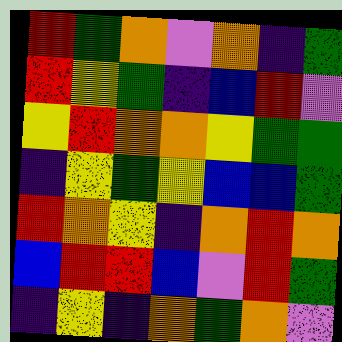[["red", "green", "orange", "violet", "orange", "indigo", "green"], ["red", "yellow", "green", "indigo", "blue", "red", "violet"], ["yellow", "red", "orange", "orange", "yellow", "green", "green"], ["indigo", "yellow", "green", "yellow", "blue", "blue", "green"], ["red", "orange", "yellow", "indigo", "orange", "red", "orange"], ["blue", "red", "red", "blue", "violet", "red", "green"], ["indigo", "yellow", "indigo", "orange", "green", "orange", "violet"]]